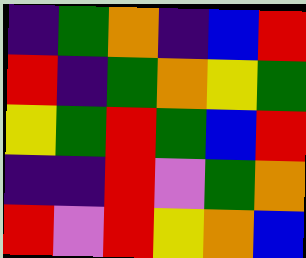[["indigo", "green", "orange", "indigo", "blue", "red"], ["red", "indigo", "green", "orange", "yellow", "green"], ["yellow", "green", "red", "green", "blue", "red"], ["indigo", "indigo", "red", "violet", "green", "orange"], ["red", "violet", "red", "yellow", "orange", "blue"]]